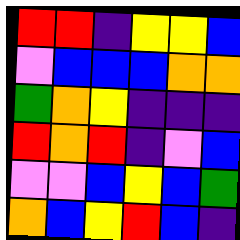[["red", "red", "indigo", "yellow", "yellow", "blue"], ["violet", "blue", "blue", "blue", "orange", "orange"], ["green", "orange", "yellow", "indigo", "indigo", "indigo"], ["red", "orange", "red", "indigo", "violet", "blue"], ["violet", "violet", "blue", "yellow", "blue", "green"], ["orange", "blue", "yellow", "red", "blue", "indigo"]]